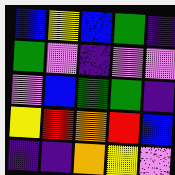[["blue", "yellow", "blue", "green", "indigo"], ["green", "violet", "indigo", "violet", "violet"], ["violet", "blue", "green", "green", "indigo"], ["yellow", "red", "orange", "red", "blue"], ["indigo", "indigo", "orange", "yellow", "violet"]]